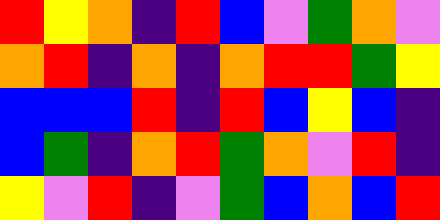[["red", "yellow", "orange", "indigo", "red", "blue", "violet", "green", "orange", "violet"], ["orange", "red", "indigo", "orange", "indigo", "orange", "red", "red", "green", "yellow"], ["blue", "blue", "blue", "red", "indigo", "red", "blue", "yellow", "blue", "indigo"], ["blue", "green", "indigo", "orange", "red", "green", "orange", "violet", "red", "indigo"], ["yellow", "violet", "red", "indigo", "violet", "green", "blue", "orange", "blue", "red"]]